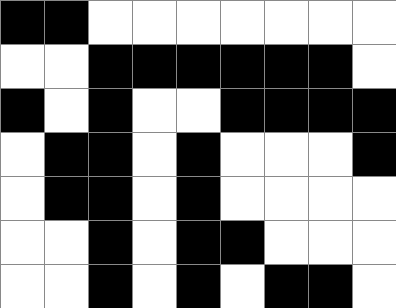[["black", "black", "white", "white", "white", "white", "white", "white", "white"], ["white", "white", "black", "black", "black", "black", "black", "black", "white"], ["black", "white", "black", "white", "white", "black", "black", "black", "black"], ["white", "black", "black", "white", "black", "white", "white", "white", "black"], ["white", "black", "black", "white", "black", "white", "white", "white", "white"], ["white", "white", "black", "white", "black", "black", "white", "white", "white"], ["white", "white", "black", "white", "black", "white", "black", "black", "white"]]